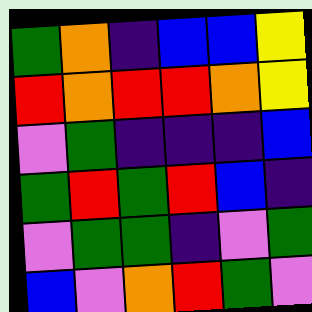[["green", "orange", "indigo", "blue", "blue", "yellow"], ["red", "orange", "red", "red", "orange", "yellow"], ["violet", "green", "indigo", "indigo", "indigo", "blue"], ["green", "red", "green", "red", "blue", "indigo"], ["violet", "green", "green", "indigo", "violet", "green"], ["blue", "violet", "orange", "red", "green", "violet"]]